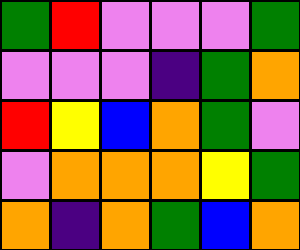[["green", "red", "violet", "violet", "violet", "green"], ["violet", "violet", "violet", "indigo", "green", "orange"], ["red", "yellow", "blue", "orange", "green", "violet"], ["violet", "orange", "orange", "orange", "yellow", "green"], ["orange", "indigo", "orange", "green", "blue", "orange"]]